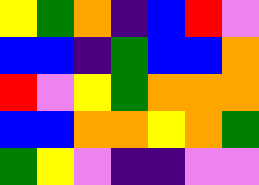[["yellow", "green", "orange", "indigo", "blue", "red", "violet"], ["blue", "blue", "indigo", "green", "blue", "blue", "orange"], ["red", "violet", "yellow", "green", "orange", "orange", "orange"], ["blue", "blue", "orange", "orange", "yellow", "orange", "green"], ["green", "yellow", "violet", "indigo", "indigo", "violet", "violet"]]